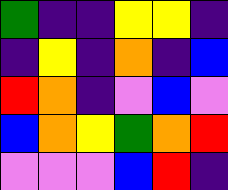[["green", "indigo", "indigo", "yellow", "yellow", "indigo"], ["indigo", "yellow", "indigo", "orange", "indigo", "blue"], ["red", "orange", "indigo", "violet", "blue", "violet"], ["blue", "orange", "yellow", "green", "orange", "red"], ["violet", "violet", "violet", "blue", "red", "indigo"]]